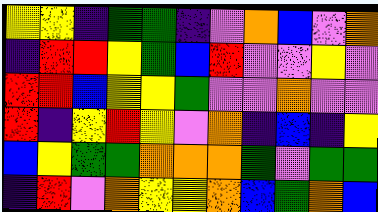[["yellow", "yellow", "indigo", "green", "green", "indigo", "violet", "orange", "blue", "violet", "orange"], ["indigo", "red", "red", "yellow", "green", "blue", "red", "violet", "violet", "yellow", "violet"], ["red", "red", "blue", "yellow", "yellow", "green", "violet", "violet", "orange", "violet", "violet"], ["red", "indigo", "yellow", "red", "yellow", "violet", "orange", "indigo", "blue", "indigo", "yellow"], ["blue", "yellow", "green", "green", "orange", "orange", "orange", "green", "violet", "green", "green"], ["indigo", "red", "violet", "orange", "yellow", "yellow", "orange", "blue", "green", "orange", "blue"]]